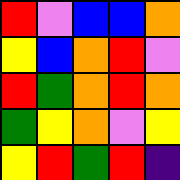[["red", "violet", "blue", "blue", "orange"], ["yellow", "blue", "orange", "red", "violet"], ["red", "green", "orange", "red", "orange"], ["green", "yellow", "orange", "violet", "yellow"], ["yellow", "red", "green", "red", "indigo"]]